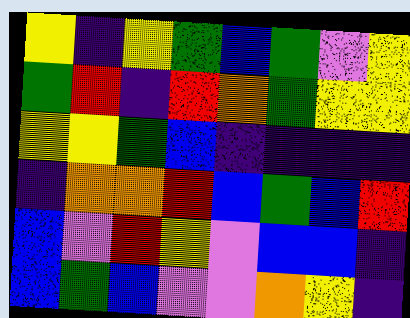[["yellow", "indigo", "yellow", "green", "blue", "green", "violet", "yellow"], ["green", "red", "indigo", "red", "orange", "green", "yellow", "yellow"], ["yellow", "yellow", "green", "blue", "indigo", "indigo", "indigo", "indigo"], ["indigo", "orange", "orange", "red", "blue", "green", "blue", "red"], ["blue", "violet", "red", "yellow", "violet", "blue", "blue", "indigo"], ["blue", "green", "blue", "violet", "violet", "orange", "yellow", "indigo"]]